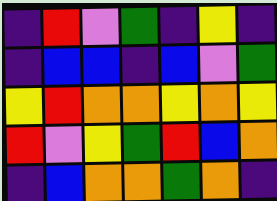[["indigo", "red", "violet", "green", "indigo", "yellow", "indigo"], ["indigo", "blue", "blue", "indigo", "blue", "violet", "green"], ["yellow", "red", "orange", "orange", "yellow", "orange", "yellow"], ["red", "violet", "yellow", "green", "red", "blue", "orange"], ["indigo", "blue", "orange", "orange", "green", "orange", "indigo"]]